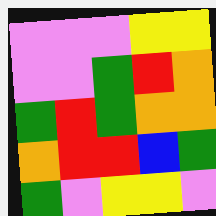[["violet", "violet", "violet", "yellow", "yellow"], ["violet", "violet", "green", "red", "orange"], ["green", "red", "green", "orange", "orange"], ["orange", "red", "red", "blue", "green"], ["green", "violet", "yellow", "yellow", "violet"]]